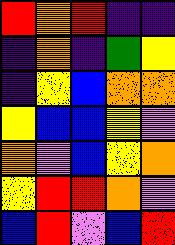[["red", "orange", "red", "indigo", "indigo"], ["indigo", "orange", "indigo", "green", "yellow"], ["indigo", "yellow", "blue", "orange", "orange"], ["yellow", "blue", "blue", "yellow", "violet"], ["orange", "violet", "blue", "yellow", "orange"], ["yellow", "red", "red", "orange", "violet"], ["blue", "red", "violet", "blue", "red"]]